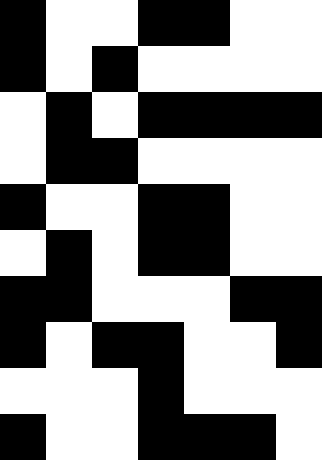[["black", "white", "white", "black", "black", "white", "white"], ["black", "white", "black", "white", "white", "white", "white"], ["white", "black", "white", "black", "black", "black", "black"], ["white", "black", "black", "white", "white", "white", "white"], ["black", "white", "white", "black", "black", "white", "white"], ["white", "black", "white", "black", "black", "white", "white"], ["black", "black", "white", "white", "white", "black", "black"], ["black", "white", "black", "black", "white", "white", "black"], ["white", "white", "white", "black", "white", "white", "white"], ["black", "white", "white", "black", "black", "black", "white"]]